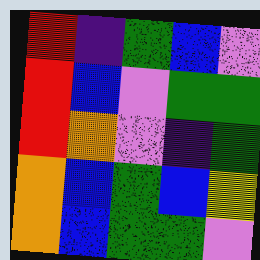[["red", "indigo", "green", "blue", "violet"], ["red", "blue", "violet", "green", "green"], ["red", "orange", "violet", "indigo", "green"], ["orange", "blue", "green", "blue", "yellow"], ["orange", "blue", "green", "green", "violet"]]